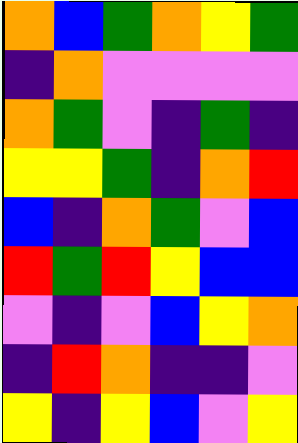[["orange", "blue", "green", "orange", "yellow", "green"], ["indigo", "orange", "violet", "violet", "violet", "violet"], ["orange", "green", "violet", "indigo", "green", "indigo"], ["yellow", "yellow", "green", "indigo", "orange", "red"], ["blue", "indigo", "orange", "green", "violet", "blue"], ["red", "green", "red", "yellow", "blue", "blue"], ["violet", "indigo", "violet", "blue", "yellow", "orange"], ["indigo", "red", "orange", "indigo", "indigo", "violet"], ["yellow", "indigo", "yellow", "blue", "violet", "yellow"]]